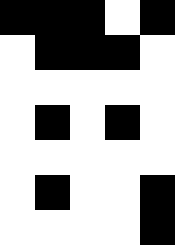[["black", "black", "black", "white", "black"], ["white", "black", "black", "black", "white"], ["white", "white", "white", "white", "white"], ["white", "black", "white", "black", "white"], ["white", "white", "white", "white", "white"], ["white", "black", "white", "white", "black"], ["white", "white", "white", "white", "black"]]